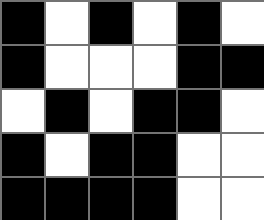[["black", "white", "black", "white", "black", "white"], ["black", "white", "white", "white", "black", "black"], ["white", "black", "white", "black", "black", "white"], ["black", "white", "black", "black", "white", "white"], ["black", "black", "black", "black", "white", "white"]]